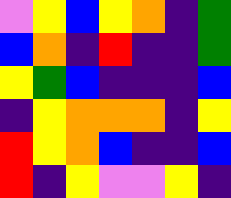[["violet", "yellow", "blue", "yellow", "orange", "indigo", "green"], ["blue", "orange", "indigo", "red", "indigo", "indigo", "green"], ["yellow", "green", "blue", "indigo", "indigo", "indigo", "blue"], ["indigo", "yellow", "orange", "orange", "orange", "indigo", "yellow"], ["red", "yellow", "orange", "blue", "indigo", "indigo", "blue"], ["red", "indigo", "yellow", "violet", "violet", "yellow", "indigo"]]